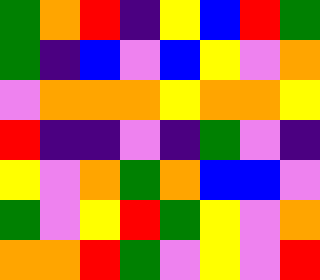[["green", "orange", "red", "indigo", "yellow", "blue", "red", "green"], ["green", "indigo", "blue", "violet", "blue", "yellow", "violet", "orange"], ["violet", "orange", "orange", "orange", "yellow", "orange", "orange", "yellow"], ["red", "indigo", "indigo", "violet", "indigo", "green", "violet", "indigo"], ["yellow", "violet", "orange", "green", "orange", "blue", "blue", "violet"], ["green", "violet", "yellow", "red", "green", "yellow", "violet", "orange"], ["orange", "orange", "red", "green", "violet", "yellow", "violet", "red"]]